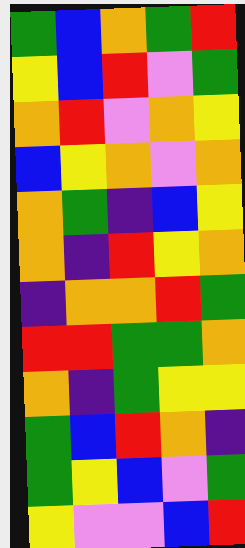[["green", "blue", "orange", "green", "red"], ["yellow", "blue", "red", "violet", "green"], ["orange", "red", "violet", "orange", "yellow"], ["blue", "yellow", "orange", "violet", "orange"], ["orange", "green", "indigo", "blue", "yellow"], ["orange", "indigo", "red", "yellow", "orange"], ["indigo", "orange", "orange", "red", "green"], ["red", "red", "green", "green", "orange"], ["orange", "indigo", "green", "yellow", "yellow"], ["green", "blue", "red", "orange", "indigo"], ["green", "yellow", "blue", "violet", "green"], ["yellow", "violet", "violet", "blue", "red"]]